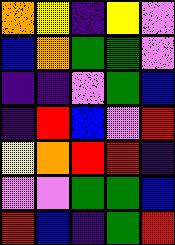[["orange", "yellow", "indigo", "yellow", "violet"], ["blue", "orange", "green", "green", "violet"], ["indigo", "indigo", "violet", "green", "blue"], ["indigo", "red", "blue", "violet", "red"], ["yellow", "orange", "red", "red", "indigo"], ["violet", "violet", "green", "green", "blue"], ["red", "blue", "indigo", "green", "red"]]